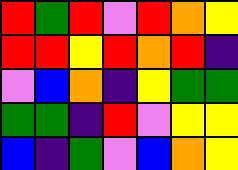[["red", "green", "red", "violet", "red", "orange", "yellow"], ["red", "red", "yellow", "red", "orange", "red", "indigo"], ["violet", "blue", "orange", "indigo", "yellow", "green", "green"], ["green", "green", "indigo", "red", "violet", "yellow", "yellow"], ["blue", "indigo", "green", "violet", "blue", "orange", "yellow"]]